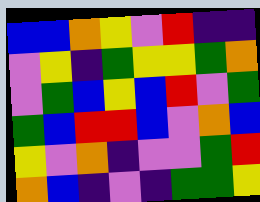[["blue", "blue", "orange", "yellow", "violet", "red", "indigo", "indigo"], ["violet", "yellow", "indigo", "green", "yellow", "yellow", "green", "orange"], ["violet", "green", "blue", "yellow", "blue", "red", "violet", "green"], ["green", "blue", "red", "red", "blue", "violet", "orange", "blue"], ["yellow", "violet", "orange", "indigo", "violet", "violet", "green", "red"], ["orange", "blue", "indigo", "violet", "indigo", "green", "green", "yellow"]]